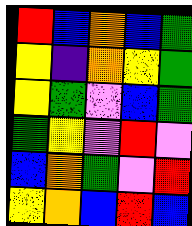[["red", "blue", "orange", "blue", "green"], ["yellow", "indigo", "orange", "yellow", "green"], ["yellow", "green", "violet", "blue", "green"], ["green", "yellow", "violet", "red", "violet"], ["blue", "orange", "green", "violet", "red"], ["yellow", "orange", "blue", "red", "blue"]]